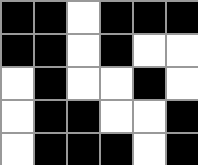[["black", "black", "white", "black", "black", "black"], ["black", "black", "white", "black", "white", "white"], ["white", "black", "white", "white", "black", "white"], ["white", "black", "black", "white", "white", "black"], ["white", "black", "black", "black", "white", "black"]]